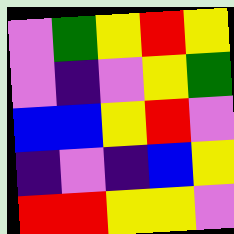[["violet", "green", "yellow", "red", "yellow"], ["violet", "indigo", "violet", "yellow", "green"], ["blue", "blue", "yellow", "red", "violet"], ["indigo", "violet", "indigo", "blue", "yellow"], ["red", "red", "yellow", "yellow", "violet"]]